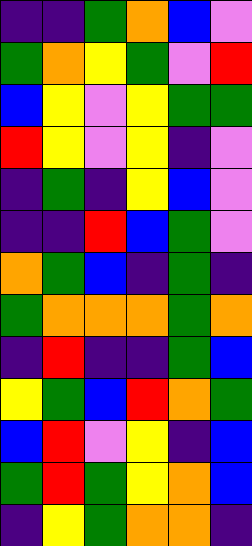[["indigo", "indigo", "green", "orange", "blue", "violet"], ["green", "orange", "yellow", "green", "violet", "red"], ["blue", "yellow", "violet", "yellow", "green", "green"], ["red", "yellow", "violet", "yellow", "indigo", "violet"], ["indigo", "green", "indigo", "yellow", "blue", "violet"], ["indigo", "indigo", "red", "blue", "green", "violet"], ["orange", "green", "blue", "indigo", "green", "indigo"], ["green", "orange", "orange", "orange", "green", "orange"], ["indigo", "red", "indigo", "indigo", "green", "blue"], ["yellow", "green", "blue", "red", "orange", "green"], ["blue", "red", "violet", "yellow", "indigo", "blue"], ["green", "red", "green", "yellow", "orange", "blue"], ["indigo", "yellow", "green", "orange", "orange", "indigo"]]